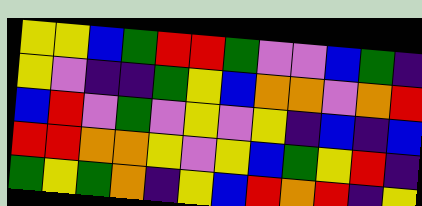[["yellow", "yellow", "blue", "green", "red", "red", "green", "violet", "violet", "blue", "green", "indigo"], ["yellow", "violet", "indigo", "indigo", "green", "yellow", "blue", "orange", "orange", "violet", "orange", "red"], ["blue", "red", "violet", "green", "violet", "yellow", "violet", "yellow", "indigo", "blue", "indigo", "blue"], ["red", "red", "orange", "orange", "yellow", "violet", "yellow", "blue", "green", "yellow", "red", "indigo"], ["green", "yellow", "green", "orange", "indigo", "yellow", "blue", "red", "orange", "red", "indigo", "yellow"]]